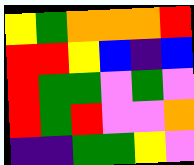[["yellow", "green", "orange", "orange", "orange", "red"], ["red", "red", "yellow", "blue", "indigo", "blue"], ["red", "green", "green", "violet", "green", "violet"], ["red", "green", "red", "violet", "violet", "orange"], ["indigo", "indigo", "green", "green", "yellow", "violet"]]